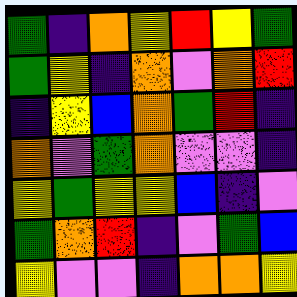[["green", "indigo", "orange", "yellow", "red", "yellow", "green"], ["green", "yellow", "indigo", "orange", "violet", "orange", "red"], ["indigo", "yellow", "blue", "orange", "green", "red", "indigo"], ["orange", "violet", "green", "orange", "violet", "violet", "indigo"], ["yellow", "green", "yellow", "yellow", "blue", "indigo", "violet"], ["green", "orange", "red", "indigo", "violet", "green", "blue"], ["yellow", "violet", "violet", "indigo", "orange", "orange", "yellow"]]